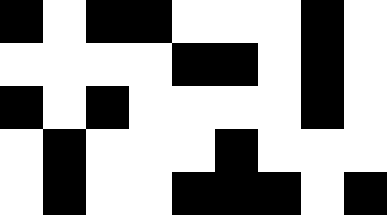[["black", "white", "black", "black", "white", "white", "white", "black", "white"], ["white", "white", "white", "white", "black", "black", "white", "black", "white"], ["black", "white", "black", "white", "white", "white", "white", "black", "white"], ["white", "black", "white", "white", "white", "black", "white", "white", "white"], ["white", "black", "white", "white", "black", "black", "black", "white", "black"]]